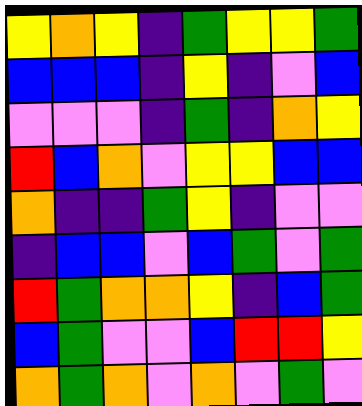[["yellow", "orange", "yellow", "indigo", "green", "yellow", "yellow", "green"], ["blue", "blue", "blue", "indigo", "yellow", "indigo", "violet", "blue"], ["violet", "violet", "violet", "indigo", "green", "indigo", "orange", "yellow"], ["red", "blue", "orange", "violet", "yellow", "yellow", "blue", "blue"], ["orange", "indigo", "indigo", "green", "yellow", "indigo", "violet", "violet"], ["indigo", "blue", "blue", "violet", "blue", "green", "violet", "green"], ["red", "green", "orange", "orange", "yellow", "indigo", "blue", "green"], ["blue", "green", "violet", "violet", "blue", "red", "red", "yellow"], ["orange", "green", "orange", "violet", "orange", "violet", "green", "violet"]]